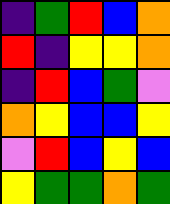[["indigo", "green", "red", "blue", "orange"], ["red", "indigo", "yellow", "yellow", "orange"], ["indigo", "red", "blue", "green", "violet"], ["orange", "yellow", "blue", "blue", "yellow"], ["violet", "red", "blue", "yellow", "blue"], ["yellow", "green", "green", "orange", "green"]]